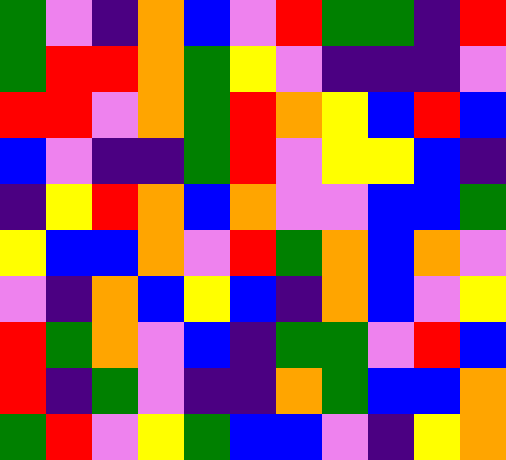[["green", "violet", "indigo", "orange", "blue", "violet", "red", "green", "green", "indigo", "red"], ["green", "red", "red", "orange", "green", "yellow", "violet", "indigo", "indigo", "indigo", "violet"], ["red", "red", "violet", "orange", "green", "red", "orange", "yellow", "blue", "red", "blue"], ["blue", "violet", "indigo", "indigo", "green", "red", "violet", "yellow", "yellow", "blue", "indigo"], ["indigo", "yellow", "red", "orange", "blue", "orange", "violet", "violet", "blue", "blue", "green"], ["yellow", "blue", "blue", "orange", "violet", "red", "green", "orange", "blue", "orange", "violet"], ["violet", "indigo", "orange", "blue", "yellow", "blue", "indigo", "orange", "blue", "violet", "yellow"], ["red", "green", "orange", "violet", "blue", "indigo", "green", "green", "violet", "red", "blue"], ["red", "indigo", "green", "violet", "indigo", "indigo", "orange", "green", "blue", "blue", "orange"], ["green", "red", "violet", "yellow", "green", "blue", "blue", "violet", "indigo", "yellow", "orange"]]